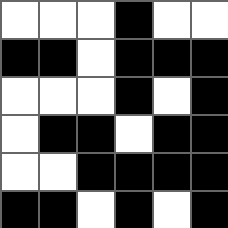[["white", "white", "white", "black", "white", "white"], ["black", "black", "white", "black", "black", "black"], ["white", "white", "white", "black", "white", "black"], ["white", "black", "black", "white", "black", "black"], ["white", "white", "black", "black", "black", "black"], ["black", "black", "white", "black", "white", "black"]]